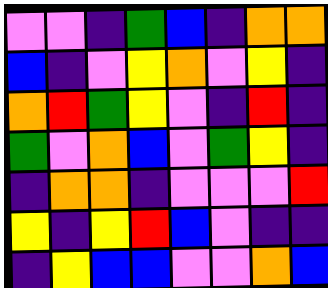[["violet", "violet", "indigo", "green", "blue", "indigo", "orange", "orange"], ["blue", "indigo", "violet", "yellow", "orange", "violet", "yellow", "indigo"], ["orange", "red", "green", "yellow", "violet", "indigo", "red", "indigo"], ["green", "violet", "orange", "blue", "violet", "green", "yellow", "indigo"], ["indigo", "orange", "orange", "indigo", "violet", "violet", "violet", "red"], ["yellow", "indigo", "yellow", "red", "blue", "violet", "indigo", "indigo"], ["indigo", "yellow", "blue", "blue", "violet", "violet", "orange", "blue"]]